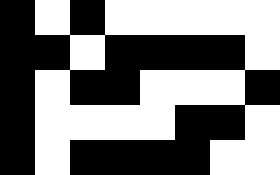[["black", "white", "black", "white", "white", "white", "white", "white"], ["black", "black", "white", "black", "black", "black", "black", "white"], ["black", "white", "black", "black", "white", "white", "white", "black"], ["black", "white", "white", "white", "white", "black", "black", "white"], ["black", "white", "black", "black", "black", "black", "white", "white"]]